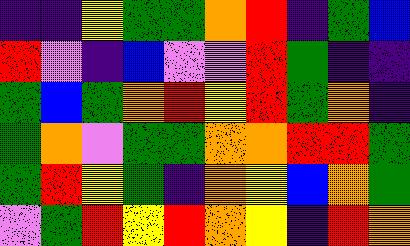[["indigo", "indigo", "yellow", "green", "green", "orange", "red", "indigo", "green", "blue"], ["red", "violet", "indigo", "blue", "violet", "violet", "red", "green", "indigo", "indigo"], ["green", "blue", "green", "orange", "red", "yellow", "red", "green", "orange", "indigo"], ["green", "orange", "violet", "green", "green", "orange", "orange", "red", "red", "green"], ["green", "red", "yellow", "green", "indigo", "orange", "yellow", "blue", "orange", "green"], ["violet", "green", "red", "yellow", "red", "orange", "yellow", "indigo", "red", "orange"]]